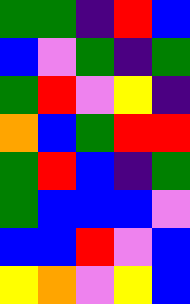[["green", "green", "indigo", "red", "blue"], ["blue", "violet", "green", "indigo", "green"], ["green", "red", "violet", "yellow", "indigo"], ["orange", "blue", "green", "red", "red"], ["green", "red", "blue", "indigo", "green"], ["green", "blue", "blue", "blue", "violet"], ["blue", "blue", "red", "violet", "blue"], ["yellow", "orange", "violet", "yellow", "blue"]]